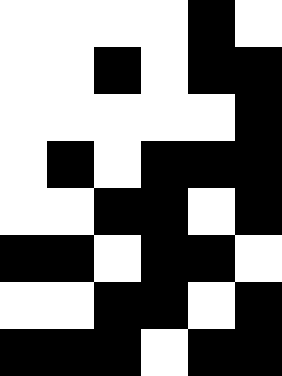[["white", "white", "white", "white", "black", "white"], ["white", "white", "black", "white", "black", "black"], ["white", "white", "white", "white", "white", "black"], ["white", "black", "white", "black", "black", "black"], ["white", "white", "black", "black", "white", "black"], ["black", "black", "white", "black", "black", "white"], ["white", "white", "black", "black", "white", "black"], ["black", "black", "black", "white", "black", "black"]]